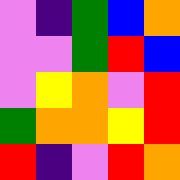[["violet", "indigo", "green", "blue", "orange"], ["violet", "violet", "green", "red", "blue"], ["violet", "yellow", "orange", "violet", "red"], ["green", "orange", "orange", "yellow", "red"], ["red", "indigo", "violet", "red", "orange"]]